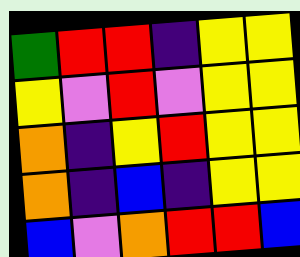[["green", "red", "red", "indigo", "yellow", "yellow"], ["yellow", "violet", "red", "violet", "yellow", "yellow"], ["orange", "indigo", "yellow", "red", "yellow", "yellow"], ["orange", "indigo", "blue", "indigo", "yellow", "yellow"], ["blue", "violet", "orange", "red", "red", "blue"]]